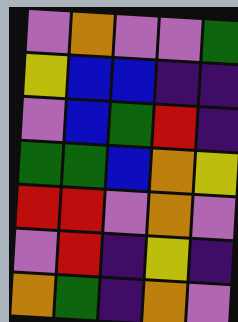[["violet", "orange", "violet", "violet", "green"], ["yellow", "blue", "blue", "indigo", "indigo"], ["violet", "blue", "green", "red", "indigo"], ["green", "green", "blue", "orange", "yellow"], ["red", "red", "violet", "orange", "violet"], ["violet", "red", "indigo", "yellow", "indigo"], ["orange", "green", "indigo", "orange", "violet"]]